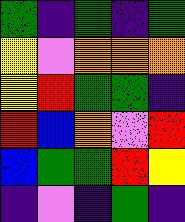[["green", "indigo", "green", "indigo", "green"], ["yellow", "violet", "orange", "orange", "orange"], ["yellow", "red", "green", "green", "indigo"], ["red", "blue", "orange", "violet", "red"], ["blue", "green", "green", "red", "yellow"], ["indigo", "violet", "indigo", "green", "indigo"]]